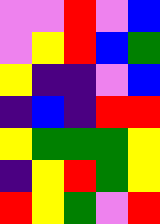[["violet", "violet", "red", "violet", "blue"], ["violet", "yellow", "red", "blue", "green"], ["yellow", "indigo", "indigo", "violet", "blue"], ["indigo", "blue", "indigo", "red", "red"], ["yellow", "green", "green", "green", "yellow"], ["indigo", "yellow", "red", "green", "yellow"], ["red", "yellow", "green", "violet", "red"]]